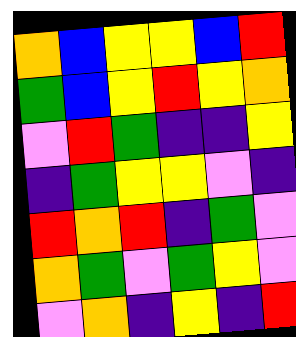[["orange", "blue", "yellow", "yellow", "blue", "red"], ["green", "blue", "yellow", "red", "yellow", "orange"], ["violet", "red", "green", "indigo", "indigo", "yellow"], ["indigo", "green", "yellow", "yellow", "violet", "indigo"], ["red", "orange", "red", "indigo", "green", "violet"], ["orange", "green", "violet", "green", "yellow", "violet"], ["violet", "orange", "indigo", "yellow", "indigo", "red"]]